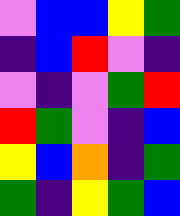[["violet", "blue", "blue", "yellow", "green"], ["indigo", "blue", "red", "violet", "indigo"], ["violet", "indigo", "violet", "green", "red"], ["red", "green", "violet", "indigo", "blue"], ["yellow", "blue", "orange", "indigo", "green"], ["green", "indigo", "yellow", "green", "blue"]]